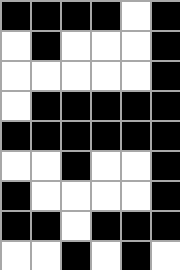[["black", "black", "black", "black", "white", "black"], ["white", "black", "white", "white", "white", "black"], ["white", "white", "white", "white", "white", "black"], ["white", "black", "black", "black", "black", "black"], ["black", "black", "black", "black", "black", "black"], ["white", "white", "black", "white", "white", "black"], ["black", "white", "white", "white", "white", "black"], ["black", "black", "white", "black", "black", "black"], ["white", "white", "black", "white", "black", "white"]]